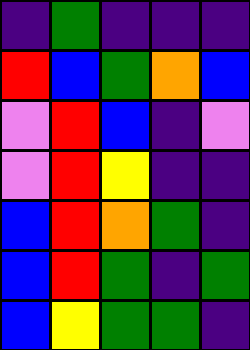[["indigo", "green", "indigo", "indigo", "indigo"], ["red", "blue", "green", "orange", "blue"], ["violet", "red", "blue", "indigo", "violet"], ["violet", "red", "yellow", "indigo", "indigo"], ["blue", "red", "orange", "green", "indigo"], ["blue", "red", "green", "indigo", "green"], ["blue", "yellow", "green", "green", "indigo"]]